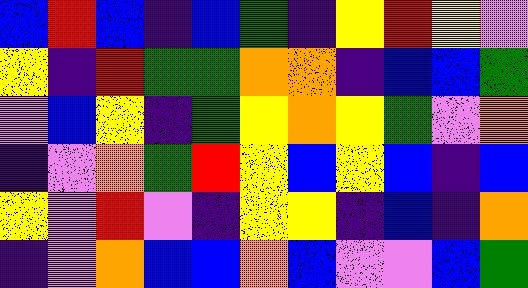[["blue", "red", "blue", "indigo", "blue", "green", "indigo", "yellow", "red", "yellow", "violet"], ["yellow", "indigo", "red", "green", "green", "orange", "orange", "indigo", "blue", "blue", "green"], ["violet", "blue", "yellow", "indigo", "green", "yellow", "orange", "yellow", "green", "violet", "orange"], ["indigo", "violet", "orange", "green", "red", "yellow", "blue", "yellow", "blue", "indigo", "blue"], ["yellow", "violet", "red", "violet", "indigo", "yellow", "yellow", "indigo", "blue", "indigo", "orange"], ["indigo", "violet", "orange", "blue", "blue", "orange", "blue", "violet", "violet", "blue", "green"]]